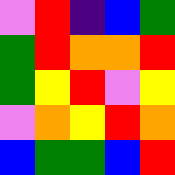[["violet", "red", "indigo", "blue", "green"], ["green", "red", "orange", "orange", "red"], ["green", "yellow", "red", "violet", "yellow"], ["violet", "orange", "yellow", "red", "orange"], ["blue", "green", "green", "blue", "red"]]